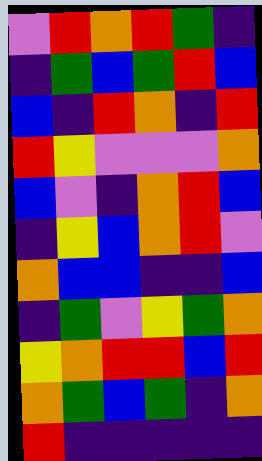[["violet", "red", "orange", "red", "green", "indigo"], ["indigo", "green", "blue", "green", "red", "blue"], ["blue", "indigo", "red", "orange", "indigo", "red"], ["red", "yellow", "violet", "violet", "violet", "orange"], ["blue", "violet", "indigo", "orange", "red", "blue"], ["indigo", "yellow", "blue", "orange", "red", "violet"], ["orange", "blue", "blue", "indigo", "indigo", "blue"], ["indigo", "green", "violet", "yellow", "green", "orange"], ["yellow", "orange", "red", "red", "blue", "red"], ["orange", "green", "blue", "green", "indigo", "orange"], ["red", "indigo", "indigo", "indigo", "indigo", "indigo"]]